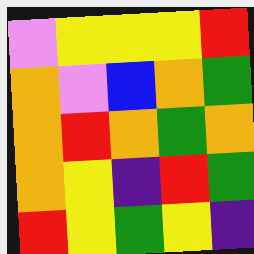[["violet", "yellow", "yellow", "yellow", "red"], ["orange", "violet", "blue", "orange", "green"], ["orange", "red", "orange", "green", "orange"], ["orange", "yellow", "indigo", "red", "green"], ["red", "yellow", "green", "yellow", "indigo"]]